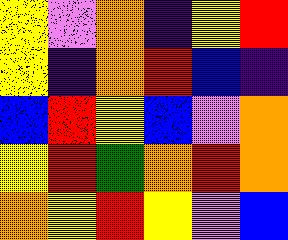[["yellow", "violet", "orange", "indigo", "yellow", "red"], ["yellow", "indigo", "orange", "red", "blue", "indigo"], ["blue", "red", "yellow", "blue", "violet", "orange"], ["yellow", "red", "green", "orange", "red", "orange"], ["orange", "yellow", "red", "yellow", "violet", "blue"]]